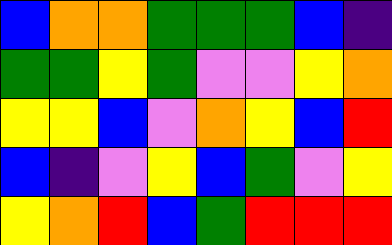[["blue", "orange", "orange", "green", "green", "green", "blue", "indigo"], ["green", "green", "yellow", "green", "violet", "violet", "yellow", "orange"], ["yellow", "yellow", "blue", "violet", "orange", "yellow", "blue", "red"], ["blue", "indigo", "violet", "yellow", "blue", "green", "violet", "yellow"], ["yellow", "orange", "red", "blue", "green", "red", "red", "red"]]